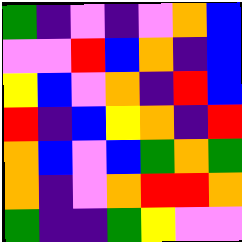[["green", "indigo", "violet", "indigo", "violet", "orange", "blue"], ["violet", "violet", "red", "blue", "orange", "indigo", "blue"], ["yellow", "blue", "violet", "orange", "indigo", "red", "blue"], ["red", "indigo", "blue", "yellow", "orange", "indigo", "red"], ["orange", "blue", "violet", "blue", "green", "orange", "green"], ["orange", "indigo", "violet", "orange", "red", "red", "orange"], ["green", "indigo", "indigo", "green", "yellow", "violet", "violet"]]